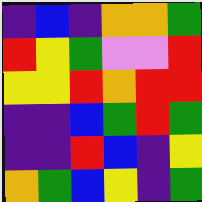[["indigo", "blue", "indigo", "orange", "orange", "green"], ["red", "yellow", "green", "violet", "violet", "red"], ["yellow", "yellow", "red", "orange", "red", "red"], ["indigo", "indigo", "blue", "green", "red", "green"], ["indigo", "indigo", "red", "blue", "indigo", "yellow"], ["orange", "green", "blue", "yellow", "indigo", "green"]]